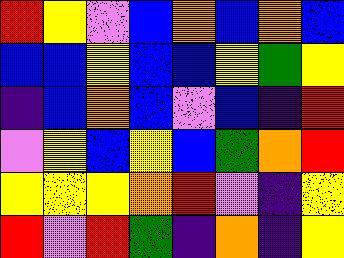[["red", "yellow", "violet", "blue", "orange", "blue", "orange", "blue"], ["blue", "blue", "yellow", "blue", "blue", "yellow", "green", "yellow"], ["indigo", "blue", "orange", "blue", "violet", "blue", "indigo", "red"], ["violet", "yellow", "blue", "yellow", "blue", "green", "orange", "red"], ["yellow", "yellow", "yellow", "orange", "red", "violet", "indigo", "yellow"], ["red", "violet", "red", "green", "indigo", "orange", "indigo", "yellow"]]